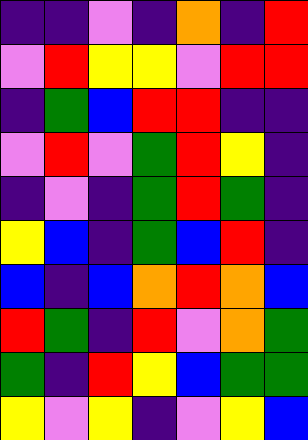[["indigo", "indigo", "violet", "indigo", "orange", "indigo", "red"], ["violet", "red", "yellow", "yellow", "violet", "red", "red"], ["indigo", "green", "blue", "red", "red", "indigo", "indigo"], ["violet", "red", "violet", "green", "red", "yellow", "indigo"], ["indigo", "violet", "indigo", "green", "red", "green", "indigo"], ["yellow", "blue", "indigo", "green", "blue", "red", "indigo"], ["blue", "indigo", "blue", "orange", "red", "orange", "blue"], ["red", "green", "indigo", "red", "violet", "orange", "green"], ["green", "indigo", "red", "yellow", "blue", "green", "green"], ["yellow", "violet", "yellow", "indigo", "violet", "yellow", "blue"]]